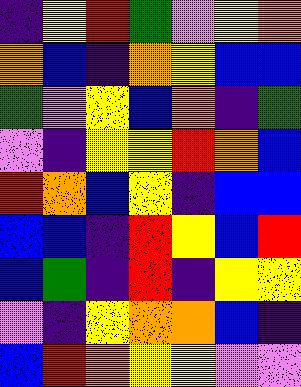[["indigo", "yellow", "red", "green", "violet", "yellow", "orange"], ["orange", "blue", "indigo", "orange", "yellow", "blue", "blue"], ["green", "violet", "yellow", "blue", "orange", "indigo", "green"], ["violet", "indigo", "yellow", "yellow", "red", "orange", "blue"], ["red", "orange", "blue", "yellow", "indigo", "blue", "blue"], ["blue", "blue", "indigo", "red", "yellow", "blue", "red"], ["blue", "green", "indigo", "red", "indigo", "yellow", "yellow"], ["violet", "indigo", "yellow", "orange", "orange", "blue", "indigo"], ["blue", "red", "orange", "yellow", "yellow", "violet", "violet"]]